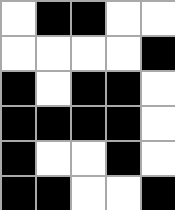[["white", "black", "black", "white", "white"], ["white", "white", "white", "white", "black"], ["black", "white", "black", "black", "white"], ["black", "black", "black", "black", "white"], ["black", "white", "white", "black", "white"], ["black", "black", "white", "white", "black"]]